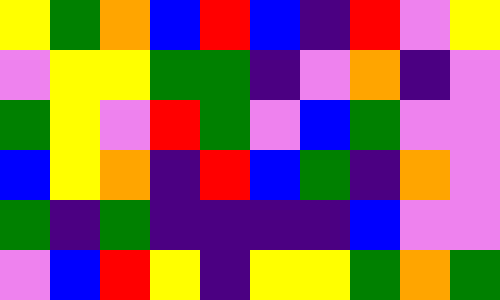[["yellow", "green", "orange", "blue", "red", "blue", "indigo", "red", "violet", "yellow"], ["violet", "yellow", "yellow", "green", "green", "indigo", "violet", "orange", "indigo", "violet"], ["green", "yellow", "violet", "red", "green", "violet", "blue", "green", "violet", "violet"], ["blue", "yellow", "orange", "indigo", "red", "blue", "green", "indigo", "orange", "violet"], ["green", "indigo", "green", "indigo", "indigo", "indigo", "indigo", "blue", "violet", "violet"], ["violet", "blue", "red", "yellow", "indigo", "yellow", "yellow", "green", "orange", "green"]]